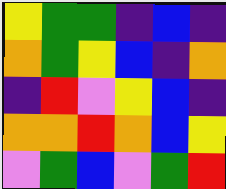[["yellow", "green", "green", "indigo", "blue", "indigo"], ["orange", "green", "yellow", "blue", "indigo", "orange"], ["indigo", "red", "violet", "yellow", "blue", "indigo"], ["orange", "orange", "red", "orange", "blue", "yellow"], ["violet", "green", "blue", "violet", "green", "red"]]